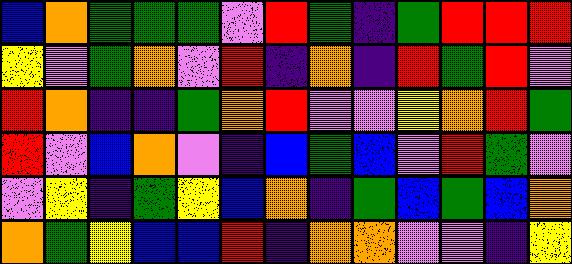[["blue", "orange", "green", "green", "green", "violet", "red", "green", "indigo", "green", "red", "red", "red"], ["yellow", "violet", "green", "orange", "violet", "red", "indigo", "orange", "indigo", "red", "green", "red", "violet"], ["red", "orange", "indigo", "indigo", "green", "orange", "red", "violet", "violet", "yellow", "orange", "red", "green"], ["red", "violet", "blue", "orange", "violet", "indigo", "blue", "green", "blue", "violet", "red", "green", "violet"], ["violet", "yellow", "indigo", "green", "yellow", "blue", "orange", "indigo", "green", "blue", "green", "blue", "orange"], ["orange", "green", "yellow", "blue", "blue", "red", "indigo", "orange", "orange", "violet", "violet", "indigo", "yellow"]]